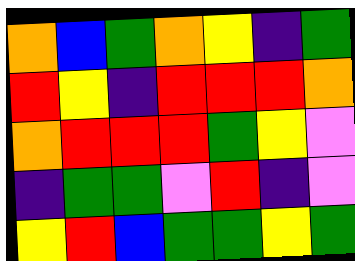[["orange", "blue", "green", "orange", "yellow", "indigo", "green"], ["red", "yellow", "indigo", "red", "red", "red", "orange"], ["orange", "red", "red", "red", "green", "yellow", "violet"], ["indigo", "green", "green", "violet", "red", "indigo", "violet"], ["yellow", "red", "blue", "green", "green", "yellow", "green"]]